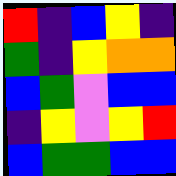[["red", "indigo", "blue", "yellow", "indigo"], ["green", "indigo", "yellow", "orange", "orange"], ["blue", "green", "violet", "blue", "blue"], ["indigo", "yellow", "violet", "yellow", "red"], ["blue", "green", "green", "blue", "blue"]]